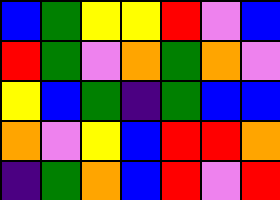[["blue", "green", "yellow", "yellow", "red", "violet", "blue"], ["red", "green", "violet", "orange", "green", "orange", "violet"], ["yellow", "blue", "green", "indigo", "green", "blue", "blue"], ["orange", "violet", "yellow", "blue", "red", "red", "orange"], ["indigo", "green", "orange", "blue", "red", "violet", "red"]]